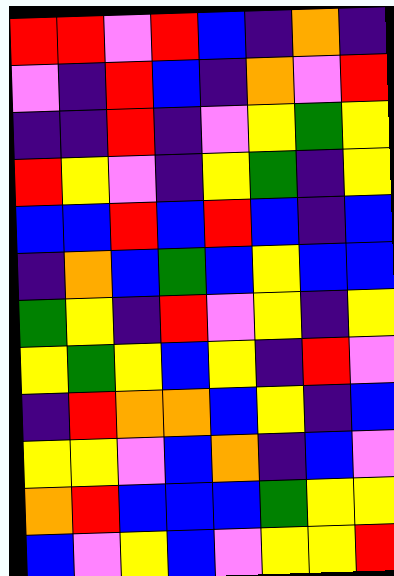[["red", "red", "violet", "red", "blue", "indigo", "orange", "indigo"], ["violet", "indigo", "red", "blue", "indigo", "orange", "violet", "red"], ["indigo", "indigo", "red", "indigo", "violet", "yellow", "green", "yellow"], ["red", "yellow", "violet", "indigo", "yellow", "green", "indigo", "yellow"], ["blue", "blue", "red", "blue", "red", "blue", "indigo", "blue"], ["indigo", "orange", "blue", "green", "blue", "yellow", "blue", "blue"], ["green", "yellow", "indigo", "red", "violet", "yellow", "indigo", "yellow"], ["yellow", "green", "yellow", "blue", "yellow", "indigo", "red", "violet"], ["indigo", "red", "orange", "orange", "blue", "yellow", "indigo", "blue"], ["yellow", "yellow", "violet", "blue", "orange", "indigo", "blue", "violet"], ["orange", "red", "blue", "blue", "blue", "green", "yellow", "yellow"], ["blue", "violet", "yellow", "blue", "violet", "yellow", "yellow", "red"]]